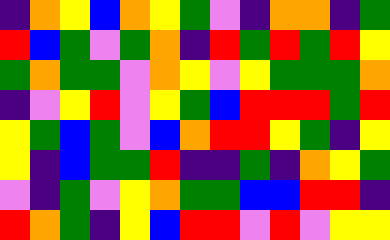[["indigo", "orange", "yellow", "blue", "orange", "yellow", "green", "violet", "indigo", "orange", "orange", "indigo", "green"], ["red", "blue", "green", "violet", "green", "orange", "indigo", "red", "green", "red", "green", "red", "yellow"], ["green", "orange", "green", "green", "violet", "orange", "yellow", "violet", "yellow", "green", "green", "green", "orange"], ["indigo", "violet", "yellow", "red", "violet", "yellow", "green", "blue", "red", "red", "red", "green", "red"], ["yellow", "green", "blue", "green", "violet", "blue", "orange", "red", "red", "yellow", "green", "indigo", "yellow"], ["yellow", "indigo", "blue", "green", "green", "red", "indigo", "indigo", "green", "indigo", "orange", "yellow", "green"], ["violet", "indigo", "green", "violet", "yellow", "orange", "green", "green", "blue", "blue", "red", "red", "indigo"], ["red", "orange", "green", "indigo", "yellow", "blue", "red", "red", "violet", "red", "violet", "yellow", "yellow"]]